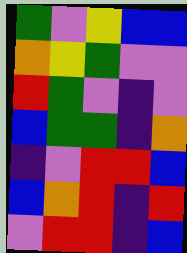[["green", "violet", "yellow", "blue", "blue"], ["orange", "yellow", "green", "violet", "violet"], ["red", "green", "violet", "indigo", "violet"], ["blue", "green", "green", "indigo", "orange"], ["indigo", "violet", "red", "red", "blue"], ["blue", "orange", "red", "indigo", "red"], ["violet", "red", "red", "indigo", "blue"]]